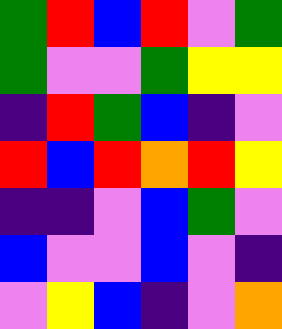[["green", "red", "blue", "red", "violet", "green"], ["green", "violet", "violet", "green", "yellow", "yellow"], ["indigo", "red", "green", "blue", "indigo", "violet"], ["red", "blue", "red", "orange", "red", "yellow"], ["indigo", "indigo", "violet", "blue", "green", "violet"], ["blue", "violet", "violet", "blue", "violet", "indigo"], ["violet", "yellow", "blue", "indigo", "violet", "orange"]]